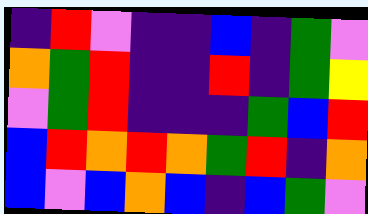[["indigo", "red", "violet", "indigo", "indigo", "blue", "indigo", "green", "violet"], ["orange", "green", "red", "indigo", "indigo", "red", "indigo", "green", "yellow"], ["violet", "green", "red", "indigo", "indigo", "indigo", "green", "blue", "red"], ["blue", "red", "orange", "red", "orange", "green", "red", "indigo", "orange"], ["blue", "violet", "blue", "orange", "blue", "indigo", "blue", "green", "violet"]]